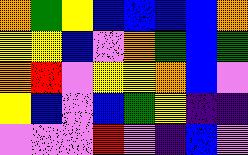[["orange", "green", "yellow", "blue", "blue", "blue", "blue", "orange"], ["yellow", "yellow", "blue", "violet", "orange", "green", "blue", "green"], ["orange", "red", "violet", "yellow", "yellow", "orange", "blue", "violet"], ["yellow", "blue", "violet", "blue", "green", "yellow", "indigo", "indigo"], ["violet", "violet", "violet", "red", "violet", "indigo", "blue", "violet"]]